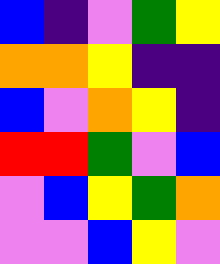[["blue", "indigo", "violet", "green", "yellow"], ["orange", "orange", "yellow", "indigo", "indigo"], ["blue", "violet", "orange", "yellow", "indigo"], ["red", "red", "green", "violet", "blue"], ["violet", "blue", "yellow", "green", "orange"], ["violet", "violet", "blue", "yellow", "violet"]]